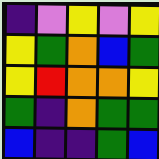[["indigo", "violet", "yellow", "violet", "yellow"], ["yellow", "green", "orange", "blue", "green"], ["yellow", "red", "orange", "orange", "yellow"], ["green", "indigo", "orange", "green", "green"], ["blue", "indigo", "indigo", "green", "blue"]]